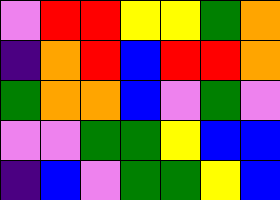[["violet", "red", "red", "yellow", "yellow", "green", "orange"], ["indigo", "orange", "red", "blue", "red", "red", "orange"], ["green", "orange", "orange", "blue", "violet", "green", "violet"], ["violet", "violet", "green", "green", "yellow", "blue", "blue"], ["indigo", "blue", "violet", "green", "green", "yellow", "blue"]]